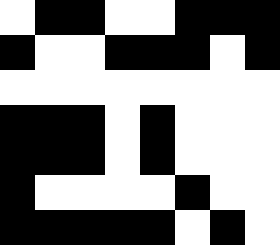[["white", "black", "black", "white", "white", "black", "black", "black"], ["black", "white", "white", "black", "black", "black", "white", "black"], ["white", "white", "white", "white", "white", "white", "white", "white"], ["black", "black", "black", "white", "black", "white", "white", "white"], ["black", "black", "black", "white", "black", "white", "white", "white"], ["black", "white", "white", "white", "white", "black", "white", "white"], ["black", "black", "black", "black", "black", "white", "black", "white"]]